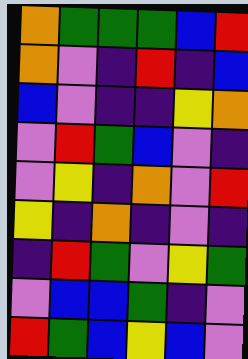[["orange", "green", "green", "green", "blue", "red"], ["orange", "violet", "indigo", "red", "indigo", "blue"], ["blue", "violet", "indigo", "indigo", "yellow", "orange"], ["violet", "red", "green", "blue", "violet", "indigo"], ["violet", "yellow", "indigo", "orange", "violet", "red"], ["yellow", "indigo", "orange", "indigo", "violet", "indigo"], ["indigo", "red", "green", "violet", "yellow", "green"], ["violet", "blue", "blue", "green", "indigo", "violet"], ["red", "green", "blue", "yellow", "blue", "violet"]]